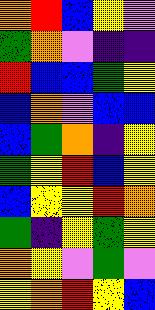[["orange", "red", "blue", "yellow", "violet"], ["green", "orange", "violet", "indigo", "indigo"], ["red", "blue", "blue", "green", "yellow"], ["blue", "orange", "violet", "blue", "blue"], ["blue", "green", "orange", "indigo", "yellow"], ["green", "yellow", "red", "blue", "yellow"], ["blue", "yellow", "yellow", "red", "orange"], ["green", "indigo", "yellow", "green", "yellow"], ["orange", "yellow", "violet", "green", "violet"], ["yellow", "orange", "red", "yellow", "blue"]]